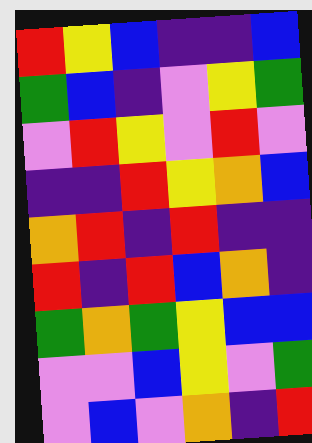[["red", "yellow", "blue", "indigo", "indigo", "blue"], ["green", "blue", "indigo", "violet", "yellow", "green"], ["violet", "red", "yellow", "violet", "red", "violet"], ["indigo", "indigo", "red", "yellow", "orange", "blue"], ["orange", "red", "indigo", "red", "indigo", "indigo"], ["red", "indigo", "red", "blue", "orange", "indigo"], ["green", "orange", "green", "yellow", "blue", "blue"], ["violet", "violet", "blue", "yellow", "violet", "green"], ["violet", "blue", "violet", "orange", "indigo", "red"]]